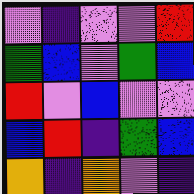[["violet", "indigo", "violet", "violet", "red"], ["green", "blue", "violet", "green", "blue"], ["red", "violet", "blue", "violet", "violet"], ["blue", "red", "indigo", "green", "blue"], ["orange", "indigo", "orange", "violet", "indigo"]]